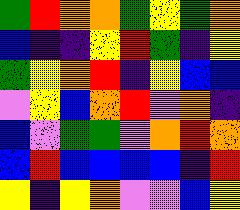[["green", "red", "orange", "orange", "green", "yellow", "green", "orange"], ["blue", "indigo", "indigo", "yellow", "red", "green", "indigo", "yellow"], ["green", "yellow", "orange", "red", "indigo", "yellow", "blue", "blue"], ["violet", "yellow", "blue", "orange", "red", "violet", "orange", "indigo"], ["blue", "violet", "green", "green", "violet", "orange", "red", "orange"], ["blue", "red", "blue", "blue", "blue", "blue", "indigo", "red"], ["yellow", "indigo", "yellow", "orange", "violet", "violet", "blue", "yellow"]]